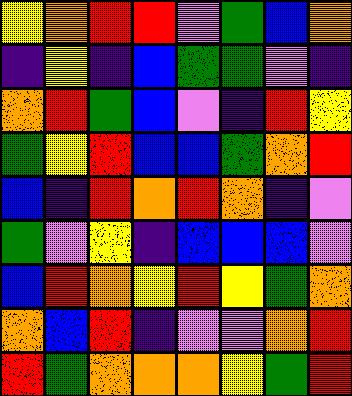[["yellow", "orange", "red", "red", "violet", "green", "blue", "orange"], ["indigo", "yellow", "indigo", "blue", "green", "green", "violet", "indigo"], ["orange", "red", "green", "blue", "violet", "indigo", "red", "yellow"], ["green", "yellow", "red", "blue", "blue", "green", "orange", "red"], ["blue", "indigo", "red", "orange", "red", "orange", "indigo", "violet"], ["green", "violet", "yellow", "indigo", "blue", "blue", "blue", "violet"], ["blue", "red", "orange", "yellow", "red", "yellow", "green", "orange"], ["orange", "blue", "red", "indigo", "violet", "violet", "orange", "red"], ["red", "green", "orange", "orange", "orange", "yellow", "green", "red"]]